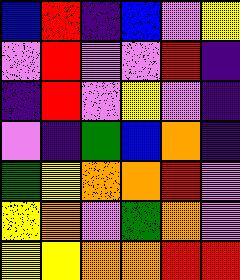[["blue", "red", "indigo", "blue", "violet", "yellow"], ["violet", "red", "violet", "violet", "red", "indigo"], ["indigo", "red", "violet", "yellow", "violet", "indigo"], ["violet", "indigo", "green", "blue", "orange", "indigo"], ["green", "yellow", "orange", "orange", "red", "violet"], ["yellow", "orange", "violet", "green", "orange", "violet"], ["yellow", "yellow", "orange", "orange", "red", "red"]]